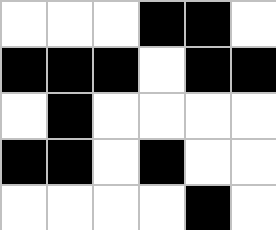[["white", "white", "white", "black", "black", "white"], ["black", "black", "black", "white", "black", "black"], ["white", "black", "white", "white", "white", "white"], ["black", "black", "white", "black", "white", "white"], ["white", "white", "white", "white", "black", "white"]]